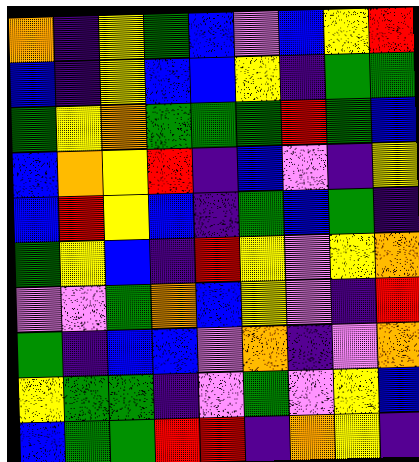[["orange", "indigo", "yellow", "green", "blue", "violet", "blue", "yellow", "red"], ["blue", "indigo", "yellow", "blue", "blue", "yellow", "indigo", "green", "green"], ["green", "yellow", "orange", "green", "green", "green", "red", "green", "blue"], ["blue", "orange", "yellow", "red", "indigo", "blue", "violet", "indigo", "yellow"], ["blue", "red", "yellow", "blue", "indigo", "green", "blue", "green", "indigo"], ["green", "yellow", "blue", "indigo", "red", "yellow", "violet", "yellow", "orange"], ["violet", "violet", "green", "orange", "blue", "yellow", "violet", "indigo", "red"], ["green", "indigo", "blue", "blue", "violet", "orange", "indigo", "violet", "orange"], ["yellow", "green", "green", "indigo", "violet", "green", "violet", "yellow", "blue"], ["blue", "green", "green", "red", "red", "indigo", "orange", "yellow", "indigo"]]